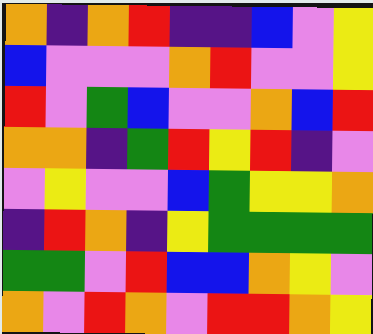[["orange", "indigo", "orange", "red", "indigo", "indigo", "blue", "violet", "yellow"], ["blue", "violet", "violet", "violet", "orange", "red", "violet", "violet", "yellow"], ["red", "violet", "green", "blue", "violet", "violet", "orange", "blue", "red"], ["orange", "orange", "indigo", "green", "red", "yellow", "red", "indigo", "violet"], ["violet", "yellow", "violet", "violet", "blue", "green", "yellow", "yellow", "orange"], ["indigo", "red", "orange", "indigo", "yellow", "green", "green", "green", "green"], ["green", "green", "violet", "red", "blue", "blue", "orange", "yellow", "violet"], ["orange", "violet", "red", "orange", "violet", "red", "red", "orange", "yellow"]]